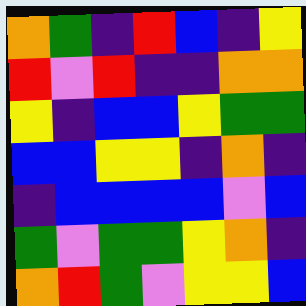[["orange", "green", "indigo", "red", "blue", "indigo", "yellow"], ["red", "violet", "red", "indigo", "indigo", "orange", "orange"], ["yellow", "indigo", "blue", "blue", "yellow", "green", "green"], ["blue", "blue", "yellow", "yellow", "indigo", "orange", "indigo"], ["indigo", "blue", "blue", "blue", "blue", "violet", "blue"], ["green", "violet", "green", "green", "yellow", "orange", "indigo"], ["orange", "red", "green", "violet", "yellow", "yellow", "blue"]]